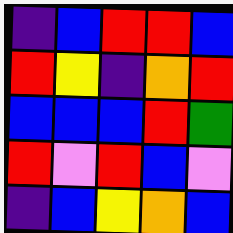[["indigo", "blue", "red", "red", "blue"], ["red", "yellow", "indigo", "orange", "red"], ["blue", "blue", "blue", "red", "green"], ["red", "violet", "red", "blue", "violet"], ["indigo", "blue", "yellow", "orange", "blue"]]